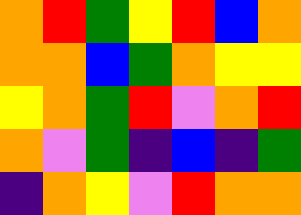[["orange", "red", "green", "yellow", "red", "blue", "orange"], ["orange", "orange", "blue", "green", "orange", "yellow", "yellow"], ["yellow", "orange", "green", "red", "violet", "orange", "red"], ["orange", "violet", "green", "indigo", "blue", "indigo", "green"], ["indigo", "orange", "yellow", "violet", "red", "orange", "orange"]]